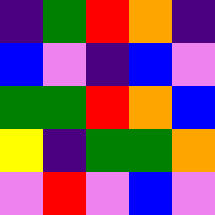[["indigo", "green", "red", "orange", "indigo"], ["blue", "violet", "indigo", "blue", "violet"], ["green", "green", "red", "orange", "blue"], ["yellow", "indigo", "green", "green", "orange"], ["violet", "red", "violet", "blue", "violet"]]